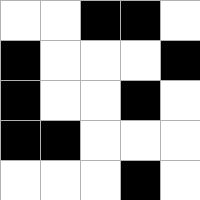[["white", "white", "black", "black", "white"], ["black", "white", "white", "white", "black"], ["black", "white", "white", "black", "white"], ["black", "black", "white", "white", "white"], ["white", "white", "white", "black", "white"]]